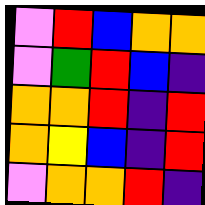[["violet", "red", "blue", "orange", "orange"], ["violet", "green", "red", "blue", "indigo"], ["orange", "orange", "red", "indigo", "red"], ["orange", "yellow", "blue", "indigo", "red"], ["violet", "orange", "orange", "red", "indigo"]]